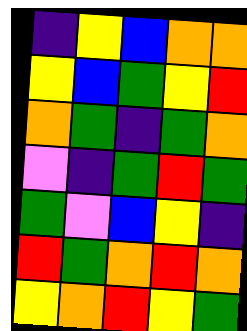[["indigo", "yellow", "blue", "orange", "orange"], ["yellow", "blue", "green", "yellow", "red"], ["orange", "green", "indigo", "green", "orange"], ["violet", "indigo", "green", "red", "green"], ["green", "violet", "blue", "yellow", "indigo"], ["red", "green", "orange", "red", "orange"], ["yellow", "orange", "red", "yellow", "green"]]